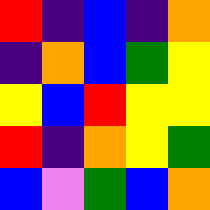[["red", "indigo", "blue", "indigo", "orange"], ["indigo", "orange", "blue", "green", "yellow"], ["yellow", "blue", "red", "yellow", "yellow"], ["red", "indigo", "orange", "yellow", "green"], ["blue", "violet", "green", "blue", "orange"]]